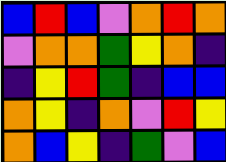[["blue", "red", "blue", "violet", "orange", "red", "orange"], ["violet", "orange", "orange", "green", "yellow", "orange", "indigo"], ["indigo", "yellow", "red", "green", "indigo", "blue", "blue"], ["orange", "yellow", "indigo", "orange", "violet", "red", "yellow"], ["orange", "blue", "yellow", "indigo", "green", "violet", "blue"]]